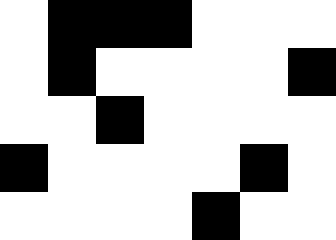[["white", "black", "black", "black", "white", "white", "white"], ["white", "black", "white", "white", "white", "white", "black"], ["white", "white", "black", "white", "white", "white", "white"], ["black", "white", "white", "white", "white", "black", "white"], ["white", "white", "white", "white", "black", "white", "white"]]